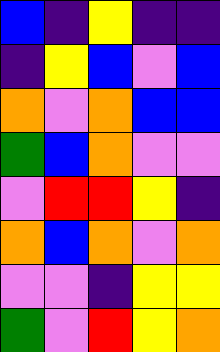[["blue", "indigo", "yellow", "indigo", "indigo"], ["indigo", "yellow", "blue", "violet", "blue"], ["orange", "violet", "orange", "blue", "blue"], ["green", "blue", "orange", "violet", "violet"], ["violet", "red", "red", "yellow", "indigo"], ["orange", "blue", "orange", "violet", "orange"], ["violet", "violet", "indigo", "yellow", "yellow"], ["green", "violet", "red", "yellow", "orange"]]